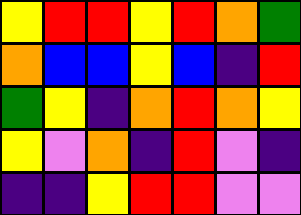[["yellow", "red", "red", "yellow", "red", "orange", "green"], ["orange", "blue", "blue", "yellow", "blue", "indigo", "red"], ["green", "yellow", "indigo", "orange", "red", "orange", "yellow"], ["yellow", "violet", "orange", "indigo", "red", "violet", "indigo"], ["indigo", "indigo", "yellow", "red", "red", "violet", "violet"]]